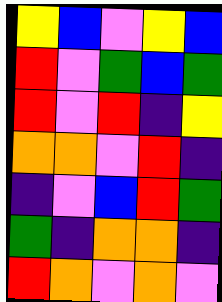[["yellow", "blue", "violet", "yellow", "blue"], ["red", "violet", "green", "blue", "green"], ["red", "violet", "red", "indigo", "yellow"], ["orange", "orange", "violet", "red", "indigo"], ["indigo", "violet", "blue", "red", "green"], ["green", "indigo", "orange", "orange", "indigo"], ["red", "orange", "violet", "orange", "violet"]]